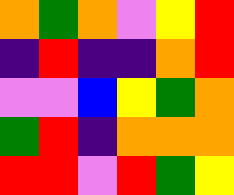[["orange", "green", "orange", "violet", "yellow", "red"], ["indigo", "red", "indigo", "indigo", "orange", "red"], ["violet", "violet", "blue", "yellow", "green", "orange"], ["green", "red", "indigo", "orange", "orange", "orange"], ["red", "red", "violet", "red", "green", "yellow"]]